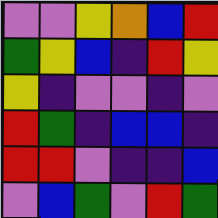[["violet", "violet", "yellow", "orange", "blue", "red"], ["green", "yellow", "blue", "indigo", "red", "yellow"], ["yellow", "indigo", "violet", "violet", "indigo", "violet"], ["red", "green", "indigo", "blue", "blue", "indigo"], ["red", "red", "violet", "indigo", "indigo", "blue"], ["violet", "blue", "green", "violet", "red", "green"]]